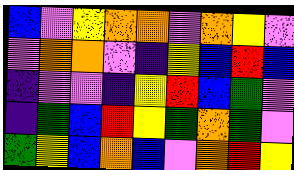[["blue", "violet", "yellow", "orange", "orange", "violet", "orange", "yellow", "violet"], ["violet", "orange", "orange", "violet", "indigo", "yellow", "blue", "red", "blue"], ["indigo", "violet", "violet", "indigo", "yellow", "red", "blue", "green", "violet"], ["indigo", "green", "blue", "red", "yellow", "green", "orange", "green", "violet"], ["green", "yellow", "blue", "orange", "blue", "violet", "orange", "red", "yellow"]]